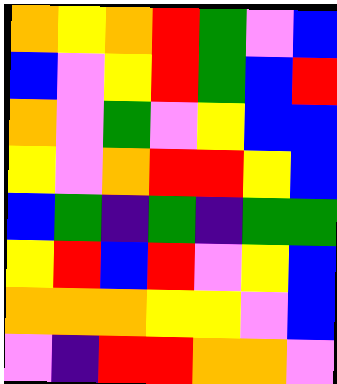[["orange", "yellow", "orange", "red", "green", "violet", "blue"], ["blue", "violet", "yellow", "red", "green", "blue", "red"], ["orange", "violet", "green", "violet", "yellow", "blue", "blue"], ["yellow", "violet", "orange", "red", "red", "yellow", "blue"], ["blue", "green", "indigo", "green", "indigo", "green", "green"], ["yellow", "red", "blue", "red", "violet", "yellow", "blue"], ["orange", "orange", "orange", "yellow", "yellow", "violet", "blue"], ["violet", "indigo", "red", "red", "orange", "orange", "violet"]]